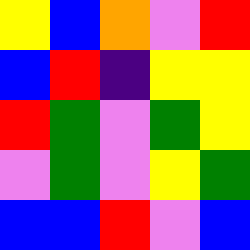[["yellow", "blue", "orange", "violet", "red"], ["blue", "red", "indigo", "yellow", "yellow"], ["red", "green", "violet", "green", "yellow"], ["violet", "green", "violet", "yellow", "green"], ["blue", "blue", "red", "violet", "blue"]]